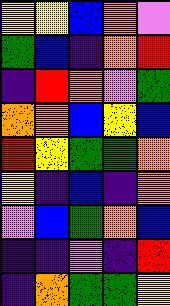[["yellow", "yellow", "blue", "orange", "violet"], ["green", "blue", "indigo", "orange", "red"], ["indigo", "red", "orange", "violet", "green"], ["orange", "orange", "blue", "yellow", "blue"], ["red", "yellow", "green", "green", "orange"], ["yellow", "indigo", "blue", "indigo", "orange"], ["violet", "blue", "green", "orange", "blue"], ["indigo", "indigo", "violet", "indigo", "red"], ["indigo", "orange", "green", "green", "yellow"]]